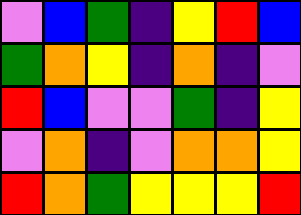[["violet", "blue", "green", "indigo", "yellow", "red", "blue"], ["green", "orange", "yellow", "indigo", "orange", "indigo", "violet"], ["red", "blue", "violet", "violet", "green", "indigo", "yellow"], ["violet", "orange", "indigo", "violet", "orange", "orange", "yellow"], ["red", "orange", "green", "yellow", "yellow", "yellow", "red"]]